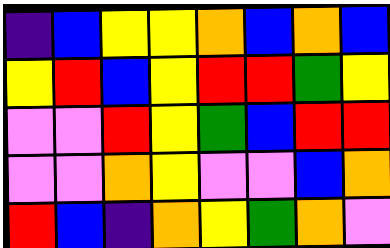[["indigo", "blue", "yellow", "yellow", "orange", "blue", "orange", "blue"], ["yellow", "red", "blue", "yellow", "red", "red", "green", "yellow"], ["violet", "violet", "red", "yellow", "green", "blue", "red", "red"], ["violet", "violet", "orange", "yellow", "violet", "violet", "blue", "orange"], ["red", "blue", "indigo", "orange", "yellow", "green", "orange", "violet"]]